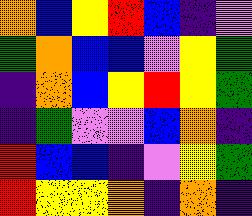[["orange", "blue", "yellow", "red", "blue", "indigo", "violet"], ["green", "orange", "blue", "blue", "violet", "yellow", "green"], ["indigo", "orange", "blue", "yellow", "red", "yellow", "green"], ["indigo", "green", "violet", "violet", "blue", "orange", "indigo"], ["red", "blue", "blue", "indigo", "violet", "yellow", "green"], ["red", "yellow", "yellow", "orange", "indigo", "orange", "indigo"]]